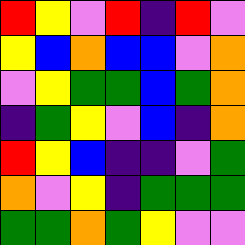[["red", "yellow", "violet", "red", "indigo", "red", "violet"], ["yellow", "blue", "orange", "blue", "blue", "violet", "orange"], ["violet", "yellow", "green", "green", "blue", "green", "orange"], ["indigo", "green", "yellow", "violet", "blue", "indigo", "orange"], ["red", "yellow", "blue", "indigo", "indigo", "violet", "green"], ["orange", "violet", "yellow", "indigo", "green", "green", "green"], ["green", "green", "orange", "green", "yellow", "violet", "violet"]]